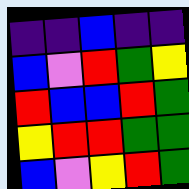[["indigo", "indigo", "blue", "indigo", "indigo"], ["blue", "violet", "red", "green", "yellow"], ["red", "blue", "blue", "red", "green"], ["yellow", "red", "red", "green", "green"], ["blue", "violet", "yellow", "red", "green"]]